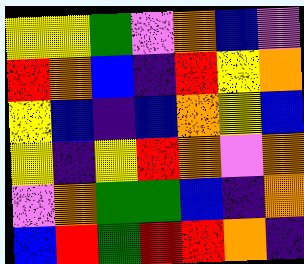[["yellow", "yellow", "green", "violet", "orange", "blue", "violet"], ["red", "orange", "blue", "indigo", "red", "yellow", "orange"], ["yellow", "blue", "indigo", "blue", "orange", "yellow", "blue"], ["yellow", "indigo", "yellow", "red", "orange", "violet", "orange"], ["violet", "orange", "green", "green", "blue", "indigo", "orange"], ["blue", "red", "green", "red", "red", "orange", "indigo"]]